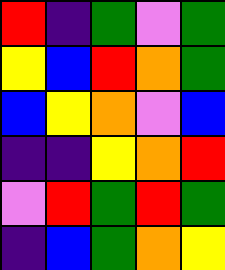[["red", "indigo", "green", "violet", "green"], ["yellow", "blue", "red", "orange", "green"], ["blue", "yellow", "orange", "violet", "blue"], ["indigo", "indigo", "yellow", "orange", "red"], ["violet", "red", "green", "red", "green"], ["indigo", "blue", "green", "orange", "yellow"]]